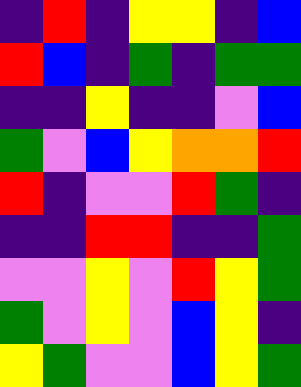[["indigo", "red", "indigo", "yellow", "yellow", "indigo", "blue"], ["red", "blue", "indigo", "green", "indigo", "green", "green"], ["indigo", "indigo", "yellow", "indigo", "indigo", "violet", "blue"], ["green", "violet", "blue", "yellow", "orange", "orange", "red"], ["red", "indigo", "violet", "violet", "red", "green", "indigo"], ["indigo", "indigo", "red", "red", "indigo", "indigo", "green"], ["violet", "violet", "yellow", "violet", "red", "yellow", "green"], ["green", "violet", "yellow", "violet", "blue", "yellow", "indigo"], ["yellow", "green", "violet", "violet", "blue", "yellow", "green"]]